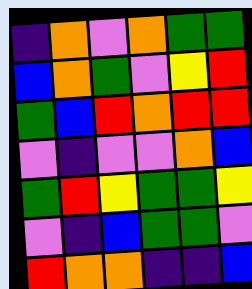[["indigo", "orange", "violet", "orange", "green", "green"], ["blue", "orange", "green", "violet", "yellow", "red"], ["green", "blue", "red", "orange", "red", "red"], ["violet", "indigo", "violet", "violet", "orange", "blue"], ["green", "red", "yellow", "green", "green", "yellow"], ["violet", "indigo", "blue", "green", "green", "violet"], ["red", "orange", "orange", "indigo", "indigo", "blue"]]